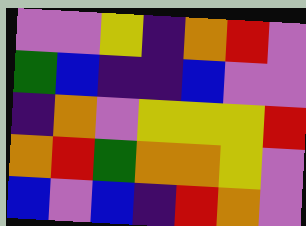[["violet", "violet", "yellow", "indigo", "orange", "red", "violet"], ["green", "blue", "indigo", "indigo", "blue", "violet", "violet"], ["indigo", "orange", "violet", "yellow", "yellow", "yellow", "red"], ["orange", "red", "green", "orange", "orange", "yellow", "violet"], ["blue", "violet", "blue", "indigo", "red", "orange", "violet"]]